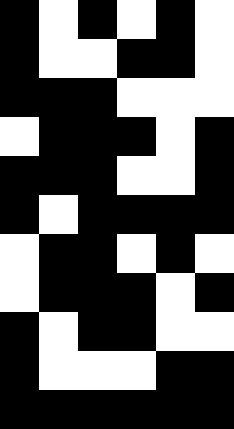[["black", "white", "black", "white", "black", "white"], ["black", "white", "white", "black", "black", "white"], ["black", "black", "black", "white", "white", "white"], ["white", "black", "black", "black", "white", "black"], ["black", "black", "black", "white", "white", "black"], ["black", "white", "black", "black", "black", "black"], ["white", "black", "black", "white", "black", "white"], ["white", "black", "black", "black", "white", "black"], ["black", "white", "black", "black", "white", "white"], ["black", "white", "white", "white", "black", "black"], ["black", "black", "black", "black", "black", "black"]]